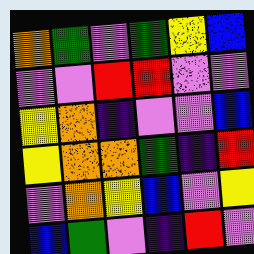[["orange", "green", "violet", "green", "yellow", "blue"], ["violet", "violet", "red", "red", "violet", "violet"], ["yellow", "orange", "indigo", "violet", "violet", "blue"], ["yellow", "orange", "orange", "green", "indigo", "red"], ["violet", "orange", "yellow", "blue", "violet", "yellow"], ["blue", "green", "violet", "indigo", "red", "violet"]]